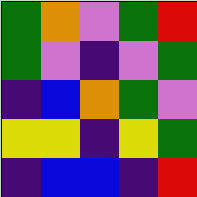[["green", "orange", "violet", "green", "red"], ["green", "violet", "indigo", "violet", "green"], ["indigo", "blue", "orange", "green", "violet"], ["yellow", "yellow", "indigo", "yellow", "green"], ["indigo", "blue", "blue", "indigo", "red"]]